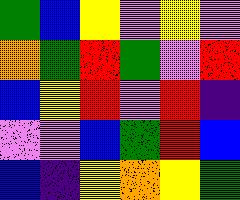[["green", "blue", "yellow", "violet", "yellow", "violet"], ["orange", "green", "red", "green", "violet", "red"], ["blue", "yellow", "red", "violet", "red", "indigo"], ["violet", "violet", "blue", "green", "red", "blue"], ["blue", "indigo", "yellow", "orange", "yellow", "green"]]